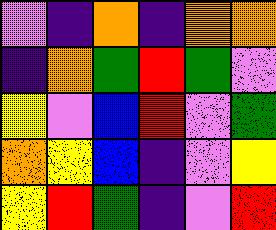[["violet", "indigo", "orange", "indigo", "orange", "orange"], ["indigo", "orange", "green", "red", "green", "violet"], ["yellow", "violet", "blue", "red", "violet", "green"], ["orange", "yellow", "blue", "indigo", "violet", "yellow"], ["yellow", "red", "green", "indigo", "violet", "red"]]